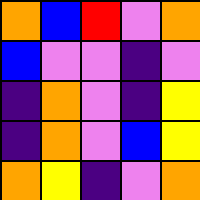[["orange", "blue", "red", "violet", "orange"], ["blue", "violet", "violet", "indigo", "violet"], ["indigo", "orange", "violet", "indigo", "yellow"], ["indigo", "orange", "violet", "blue", "yellow"], ["orange", "yellow", "indigo", "violet", "orange"]]